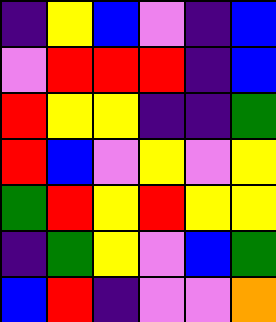[["indigo", "yellow", "blue", "violet", "indigo", "blue"], ["violet", "red", "red", "red", "indigo", "blue"], ["red", "yellow", "yellow", "indigo", "indigo", "green"], ["red", "blue", "violet", "yellow", "violet", "yellow"], ["green", "red", "yellow", "red", "yellow", "yellow"], ["indigo", "green", "yellow", "violet", "blue", "green"], ["blue", "red", "indigo", "violet", "violet", "orange"]]